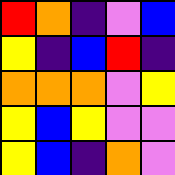[["red", "orange", "indigo", "violet", "blue"], ["yellow", "indigo", "blue", "red", "indigo"], ["orange", "orange", "orange", "violet", "yellow"], ["yellow", "blue", "yellow", "violet", "violet"], ["yellow", "blue", "indigo", "orange", "violet"]]